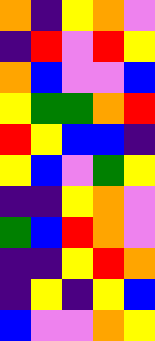[["orange", "indigo", "yellow", "orange", "violet"], ["indigo", "red", "violet", "red", "yellow"], ["orange", "blue", "violet", "violet", "blue"], ["yellow", "green", "green", "orange", "red"], ["red", "yellow", "blue", "blue", "indigo"], ["yellow", "blue", "violet", "green", "yellow"], ["indigo", "indigo", "yellow", "orange", "violet"], ["green", "blue", "red", "orange", "violet"], ["indigo", "indigo", "yellow", "red", "orange"], ["indigo", "yellow", "indigo", "yellow", "blue"], ["blue", "violet", "violet", "orange", "yellow"]]